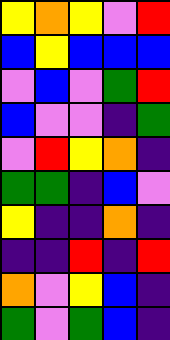[["yellow", "orange", "yellow", "violet", "red"], ["blue", "yellow", "blue", "blue", "blue"], ["violet", "blue", "violet", "green", "red"], ["blue", "violet", "violet", "indigo", "green"], ["violet", "red", "yellow", "orange", "indigo"], ["green", "green", "indigo", "blue", "violet"], ["yellow", "indigo", "indigo", "orange", "indigo"], ["indigo", "indigo", "red", "indigo", "red"], ["orange", "violet", "yellow", "blue", "indigo"], ["green", "violet", "green", "blue", "indigo"]]